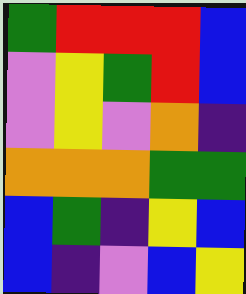[["green", "red", "red", "red", "blue"], ["violet", "yellow", "green", "red", "blue"], ["violet", "yellow", "violet", "orange", "indigo"], ["orange", "orange", "orange", "green", "green"], ["blue", "green", "indigo", "yellow", "blue"], ["blue", "indigo", "violet", "blue", "yellow"]]